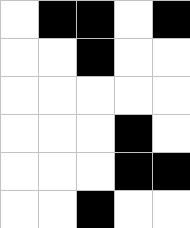[["white", "black", "black", "white", "black"], ["white", "white", "black", "white", "white"], ["white", "white", "white", "white", "white"], ["white", "white", "white", "black", "white"], ["white", "white", "white", "black", "black"], ["white", "white", "black", "white", "white"]]